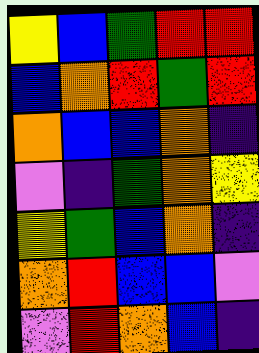[["yellow", "blue", "green", "red", "red"], ["blue", "orange", "red", "green", "red"], ["orange", "blue", "blue", "orange", "indigo"], ["violet", "indigo", "green", "orange", "yellow"], ["yellow", "green", "blue", "orange", "indigo"], ["orange", "red", "blue", "blue", "violet"], ["violet", "red", "orange", "blue", "indigo"]]